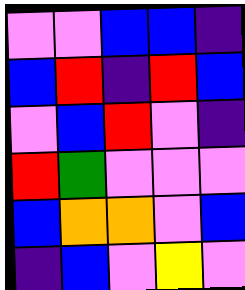[["violet", "violet", "blue", "blue", "indigo"], ["blue", "red", "indigo", "red", "blue"], ["violet", "blue", "red", "violet", "indigo"], ["red", "green", "violet", "violet", "violet"], ["blue", "orange", "orange", "violet", "blue"], ["indigo", "blue", "violet", "yellow", "violet"]]